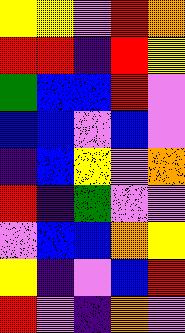[["yellow", "yellow", "violet", "red", "orange"], ["red", "red", "indigo", "red", "yellow"], ["green", "blue", "blue", "red", "violet"], ["blue", "blue", "violet", "blue", "violet"], ["indigo", "blue", "yellow", "violet", "orange"], ["red", "indigo", "green", "violet", "violet"], ["violet", "blue", "blue", "orange", "yellow"], ["yellow", "indigo", "violet", "blue", "red"], ["red", "violet", "indigo", "orange", "violet"]]